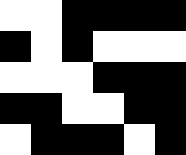[["white", "white", "black", "black", "black", "black"], ["black", "white", "black", "white", "white", "white"], ["white", "white", "white", "black", "black", "black"], ["black", "black", "white", "white", "black", "black"], ["white", "black", "black", "black", "white", "black"]]